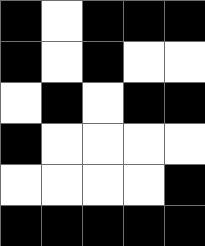[["black", "white", "black", "black", "black"], ["black", "white", "black", "white", "white"], ["white", "black", "white", "black", "black"], ["black", "white", "white", "white", "white"], ["white", "white", "white", "white", "black"], ["black", "black", "black", "black", "black"]]